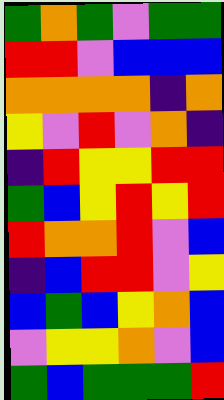[["green", "orange", "green", "violet", "green", "green"], ["red", "red", "violet", "blue", "blue", "blue"], ["orange", "orange", "orange", "orange", "indigo", "orange"], ["yellow", "violet", "red", "violet", "orange", "indigo"], ["indigo", "red", "yellow", "yellow", "red", "red"], ["green", "blue", "yellow", "red", "yellow", "red"], ["red", "orange", "orange", "red", "violet", "blue"], ["indigo", "blue", "red", "red", "violet", "yellow"], ["blue", "green", "blue", "yellow", "orange", "blue"], ["violet", "yellow", "yellow", "orange", "violet", "blue"], ["green", "blue", "green", "green", "green", "red"]]